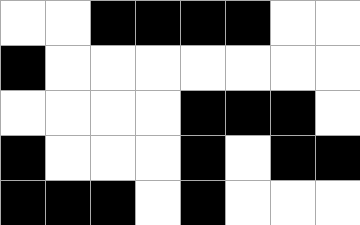[["white", "white", "black", "black", "black", "black", "white", "white"], ["black", "white", "white", "white", "white", "white", "white", "white"], ["white", "white", "white", "white", "black", "black", "black", "white"], ["black", "white", "white", "white", "black", "white", "black", "black"], ["black", "black", "black", "white", "black", "white", "white", "white"]]